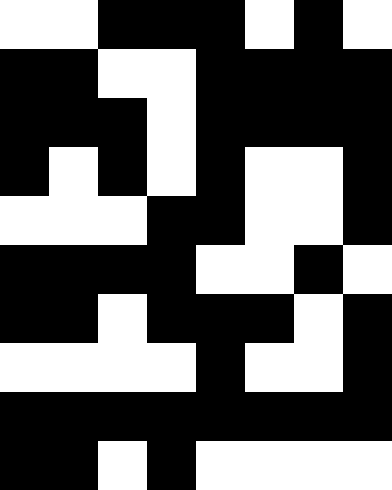[["white", "white", "black", "black", "black", "white", "black", "white"], ["black", "black", "white", "white", "black", "black", "black", "black"], ["black", "black", "black", "white", "black", "black", "black", "black"], ["black", "white", "black", "white", "black", "white", "white", "black"], ["white", "white", "white", "black", "black", "white", "white", "black"], ["black", "black", "black", "black", "white", "white", "black", "white"], ["black", "black", "white", "black", "black", "black", "white", "black"], ["white", "white", "white", "white", "black", "white", "white", "black"], ["black", "black", "black", "black", "black", "black", "black", "black"], ["black", "black", "white", "black", "white", "white", "white", "white"]]